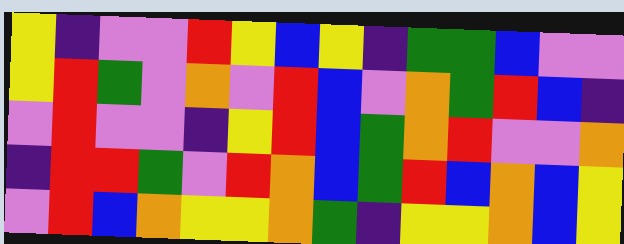[["yellow", "indigo", "violet", "violet", "red", "yellow", "blue", "yellow", "indigo", "green", "green", "blue", "violet", "violet"], ["yellow", "red", "green", "violet", "orange", "violet", "red", "blue", "violet", "orange", "green", "red", "blue", "indigo"], ["violet", "red", "violet", "violet", "indigo", "yellow", "red", "blue", "green", "orange", "red", "violet", "violet", "orange"], ["indigo", "red", "red", "green", "violet", "red", "orange", "blue", "green", "red", "blue", "orange", "blue", "yellow"], ["violet", "red", "blue", "orange", "yellow", "yellow", "orange", "green", "indigo", "yellow", "yellow", "orange", "blue", "yellow"]]